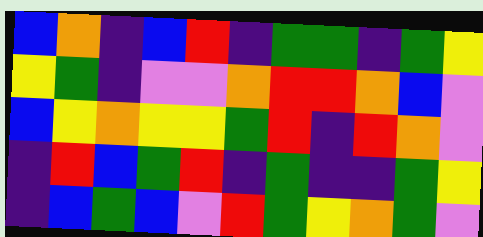[["blue", "orange", "indigo", "blue", "red", "indigo", "green", "green", "indigo", "green", "yellow"], ["yellow", "green", "indigo", "violet", "violet", "orange", "red", "red", "orange", "blue", "violet"], ["blue", "yellow", "orange", "yellow", "yellow", "green", "red", "indigo", "red", "orange", "violet"], ["indigo", "red", "blue", "green", "red", "indigo", "green", "indigo", "indigo", "green", "yellow"], ["indigo", "blue", "green", "blue", "violet", "red", "green", "yellow", "orange", "green", "violet"]]